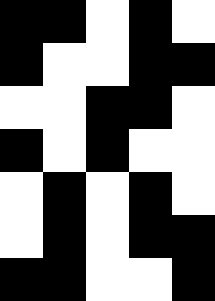[["black", "black", "white", "black", "white"], ["black", "white", "white", "black", "black"], ["white", "white", "black", "black", "white"], ["black", "white", "black", "white", "white"], ["white", "black", "white", "black", "white"], ["white", "black", "white", "black", "black"], ["black", "black", "white", "white", "black"]]